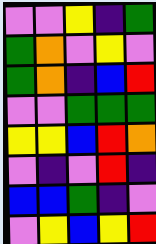[["violet", "violet", "yellow", "indigo", "green"], ["green", "orange", "violet", "yellow", "violet"], ["green", "orange", "indigo", "blue", "red"], ["violet", "violet", "green", "green", "green"], ["yellow", "yellow", "blue", "red", "orange"], ["violet", "indigo", "violet", "red", "indigo"], ["blue", "blue", "green", "indigo", "violet"], ["violet", "yellow", "blue", "yellow", "red"]]